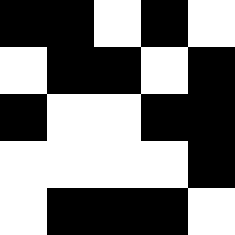[["black", "black", "white", "black", "white"], ["white", "black", "black", "white", "black"], ["black", "white", "white", "black", "black"], ["white", "white", "white", "white", "black"], ["white", "black", "black", "black", "white"]]